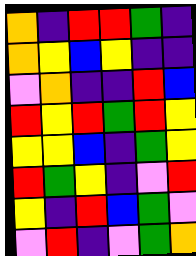[["orange", "indigo", "red", "red", "green", "indigo"], ["orange", "yellow", "blue", "yellow", "indigo", "indigo"], ["violet", "orange", "indigo", "indigo", "red", "blue"], ["red", "yellow", "red", "green", "red", "yellow"], ["yellow", "yellow", "blue", "indigo", "green", "yellow"], ["red", "green", "yellow", "indigo", "violet", "red"], ["yellow", "indigo", "red", "blue", "green", "violet"], ["violet", "red", "indigo", "violet", "green", "orange"]]